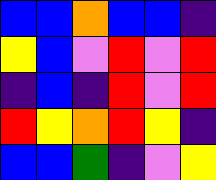[["blue", "blue", "orange", "blue", "blue", "indigo"], ["yellow", "blue", "violet", "red", "violet", "red"], ["indigo", "blue", "indigo", "red", "violet", "red"], ["red", "yellow", "orange", "red", "yellow", "indigo"], ["blue", "blue", "green", "indigo", "violet", "yellow"]]